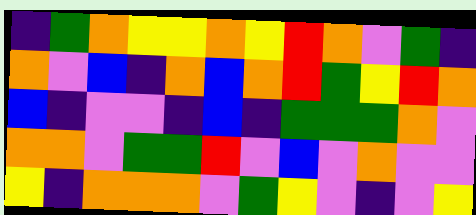[["indigo", "green", "orange", "yellow", "yellow", "orange", "yellow", "red", "orange", "violet", "green", "indigo"], ["orange", "violet", "blue", "indigo", "orange", "blue", "orange", "red", "green", "yellow", "red", "orange"], ["blue", "indigo", "violet", "violet", "indigo", "blue", "indigo", "green", "green", "green", "orange", "violet"], ["orange", "orange", "violet", "green", "green", "red", "violet", "blue", "violet", "orange", "violet", "violet"], ["yellow", "indigo", "orange", "orange", "orange", "violet", "green", "yellow", "violet", "indigo", "violet", "yellow"]]